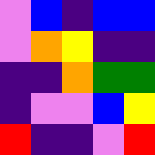[["violet", "blue", "indigo", "blue", "blue"], ["violet", "orange", "yellow", "indigo", "indigo"], ["indigo", "indigo", "orange", "green", "green"], ["indigo", "violet", "violet", "blue", "yellow"], ["red", "indigo", "indigo", "violet", "red"]]